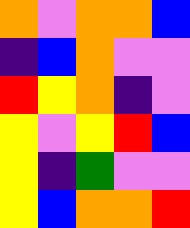[["orange", "violet", "orange", "orange", "blue"], ["indigo", "blue", "orange", "violet", "violet"], ["red", "yellow", "orange", "indigo", "violet"], ["yellow", "violet", "yellow", "red", "blue"], ["yellow", "indigo", "green", "violet", "violet"], ["yellow", "blue", "orange", "orange", "red"]]